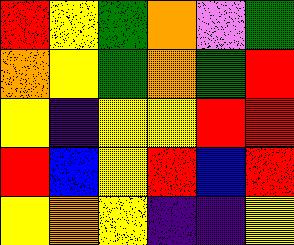[["red", "yellow", "green", "orange", "violet", "green"], ["orange", "yellow", "green", "orange", "green", "red"], ["yellow", "indigo", "yellow", "yellow", "red", "red"], ["red", "blue", "yellow", "red", "blue", "red"], ["yellow", "orange", "yellow", "indigo", "indigo", "yellow"]]